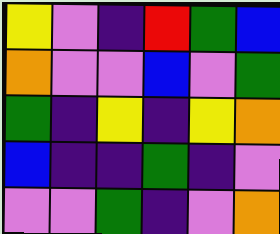[["yellow", "violet", "indigo", "red", "green", "blue"], ["orange", "violet", "violet", "blue", "violet", "green"], ["green", "indigo", "yellow", "indigo", "yellow", "orange"], ["blue", "indigo", "indigo", "green", "indigo", "violet"], ["violet", "violet", "green", "indigo", "violet", "orange"]]